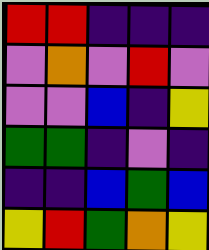[["red", "red", "indigo", "indigo", "indigo"], ["violet", "orange", "violet", "red", "violet"], ["violet", "violet", "blue", "indigo", "yellow"], ["green", "green", "indigo", "violet", "indigo"], ["indigo", "indigo", "blue", "green", "blue"], ["yellow", "red", "green", "orange", "yellow"]]